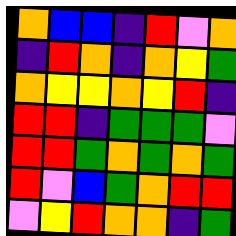[["orange", "blue", "blue", "indigo", "red", "violet", "orange"], ["indigo", "red", "orange", "indigo", "orange", "yellow", "green"], ["orange", "yellow", "yellow", "orange", "yellow", "red", "indigo"], ["red", "red", "indigo", "green", "green", "green", "violet"], ["red", "red", "green", "orange", "green", "orange", "green"], ["red", "violet", "blue", "green", "orange", "red", "red"], ["violet", "yellow", "red", "orange", "orange", "indigo", "green"]]